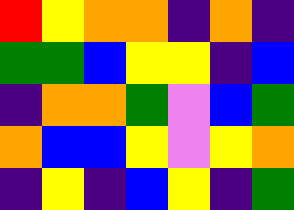[["red", "yellow", "orange", "orange", "indigo", "orange", "indigo"], ["green", "green", "blue", "yellow", "yellow", "indigo", "blue"], ["indigo", "orange", "orange", "green", "violet", "blue", "green"], ["orange", "blue", "blue", "yellow", "violet", "yellow", "orange"], ["indigo", "yellow", "indigo", "blue", "yellow", "indigo", "green"]]